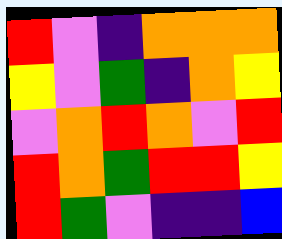[["red", "violet", "indigo", "orange", "orange", "orange"], ["yellow", "violet", "green", "indigo", "orange", "yellow"], ["violet", "orange", "red", "orange", "violet", "red"], ["red", "orange", "green", "red", "red", "yellow"], ["red", "green", "violet", "indigo", "indigo", "blue"]]